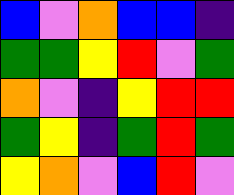[["blue", "violet", "orange", "blue", "blue", "indigo"], ["green", "green", "yellow", "red", "violet", "green"], ["orange", "violet", "indigo", "yellow", "red", "red"], ["green", "yellow", "indigo", "green", "red", "green"], ["yellow", "orange", "violet", "blue", "red", "violet"]]